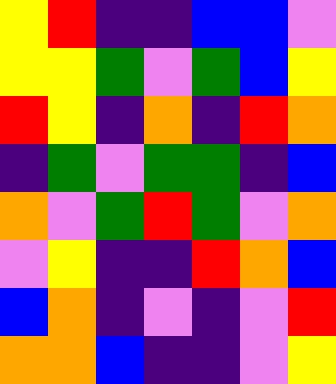[["yellow", "red", "indigo", "indigo", "blue", "blue", "violet"], ["yellow", "yellow", "green", "violet", "green", "blue", "yellow"], ["red", "yellow", "indigo", "orange", "indigo", "red", "orange"], ["indigo", "green", "violet", "green", "green", "indigo", "blue"], ["orange", "violet", "green", "red", "green", "violet", "orange"], ["violet", "yellow", "indigo", "indigo", "red", "orange", "blue"], ["blue", "orange", "indigo", "violet", "indigo", "violet", "red"], ["orange", "orange", "blue", "indigo", "indigo", "violet", "yellow"]]